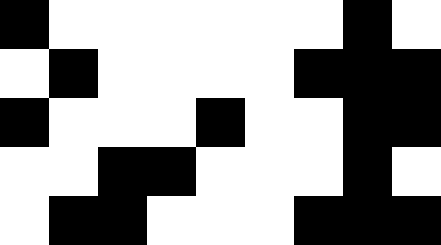[["black", "white", "white", "white", "white", "white", "white", "black", "white"], ["white", "black", "white", "white", "white", "white", "black", "black", "black"], ["black", "white", "white", "white", "black", "white", "white", "black", "black"], ["white", "white", "black", "black", "white", "white", "white", "black", "white"], ["white", "black", "black", "white", "white", "white", "black", "black", "black"]]